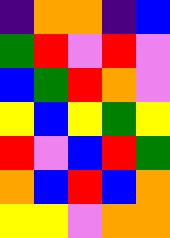[["indigo", "orange", "orange", "indigo", "blue"], ["green", "red", "violet", "red", "violet"], ["blue", "green", "red", "orange", "violet"], ["yellow", "blue", "yellow", "green", "yellow"], ["red", "violet", "blue", "red", "green"], ["orange", "blue", "red", "blue", "orange"], ["yellow", "yellow", "violet", "orange", "orange"]]